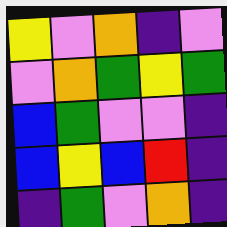[["yellow", "violet", "orange", "indigo", "violet"], ["violet", "orange", "green", "yellow", "green"], ["blue", "green", "violet", "violet", "indigo"], ["blue", "yellow", "blue", "red", "indigo"], ["indigo", "green", "violet", "orange", "indigo"]]